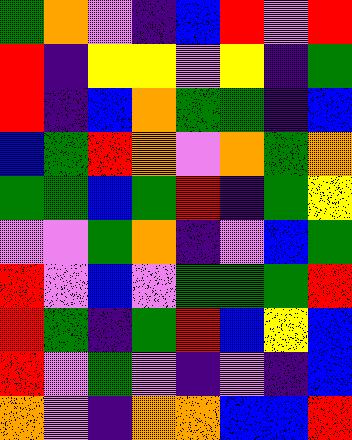[["green", "orange", "violet", "indigo", "blue", "red", "violet", "red"], ["red", "indigo", "yellow", "yellow", "violet", "yellow", "indigo", "green"], ["red", "indigo", "blue", "orange", "green", "green", "indigo", "blue"], ["blue", "green", "red", "orange", "violet", "orange", "green", "orange"], ["green", "green", "blue", "green", "red", "indigo", "green", "yellow"], ["violet", "violet", "green", "orange", "indigo", "violet", "blue", "green"], ["red", "violet", "blue", "violet", "green", "green", "green", "red"], ["red", "green", "indigo", "green", "red", "blue", "yellow", "blue"], ["red", "violet", "green", "violet", "indigo", "violet", "indigo", "blue"], ["orange", "violet", "indigo", "orange", "orange", "blue", "blue", "red"]]